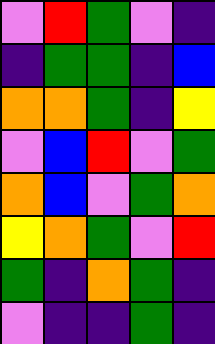[["violet", "red", "green", "violet", "indigo"], ["indigo", "green", "green", "indigo", "blue"], ["orange", "orange", "green", "indigo", "yellow"], ["violet", "blue", "red", "violet", "green"], ["orange", "blue", "violet", "green", "orange"], ["yellow", "orange", "green", "violet", "red"], ["green", "indigo", "orange", "green", "indigo"], ["violet", "indigo", "indigo", "green", "indigo"]]